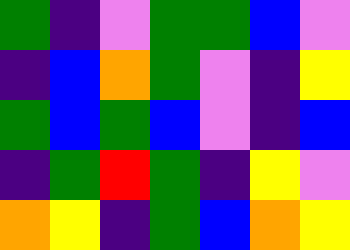[["green", "indigo", "violet", "green", "green", "blue", "violet"], ["indigo", "blue", "orange", "green", "violet", "indigo", "yellow"], ["green", "blue", "green", "blue", "violet", "indigo", "blue"], ["indigo", "green", "red", "green", "indigo", "yellow", "violet"], ["orange", "yellow", "indigo", "green", "blue", "orange", "yellow"]]